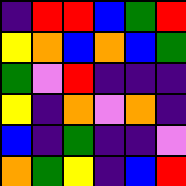[["indigo", "red", "red", "blue", "green", "red"], ["yellow", "orange", "blue", "orange", "blue", "green"], ["green", "violet", "red", "indigo", "indigo", "indigo"], ["yellow", "indigo", "orange", "violet", "orange", "indigo"], ["blue", "indigo", "green", "indigo", "indigo", "violet"], ["orange", "green", "yellow", "indigo", "blue", "red"]]